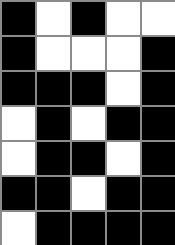[["black", "white", "black", "white", "white"], ["black", "white", "white", "white", "black"], ["black", "black", "black", "white", "black"], ["white", "black", "white", "black", "black"], ["white", "black", "black", "white", "black"], ["black", "black", "white", "black", "black"], ["white", "black", "black", "black", "black"]]